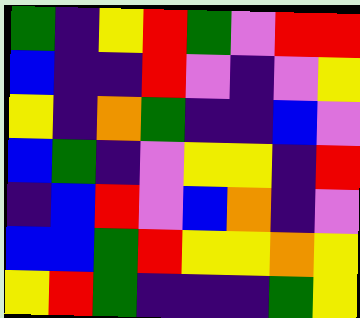[["green", "indigo", "yellow", "red", "green", "violet", "red", "red"], ["blue", "indigo", "indigo", "red", "violet", "indigo", "violet", "yellow"], ["yellow", "indigo", "orange", "green", "indigo", "indigo", "blue", "violet"], ["blue", "green", "indigo", "violet", "yellow", "yellow", "indigo", "red"], ["indigo", "blue", "red", "violet", "blue", "orange", "indigo", "violet"], ["blue", "blue", "green", "red", "yellow", "yellow", "orange", "yellow"], ["yellow", "red", "green", "indigo", "indigo", "indigo", "green", "yellow"]]